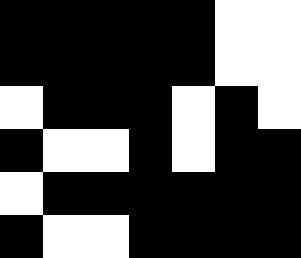[["black", "black", "black", "black", "black", "white", "white"], ["black", "black", "black", "black", "black", "white", "white"], ["white", "black", "black", "black", "white", "black", "white"], ["black", "white", "white", "black", "white", "black", "black"], ["white", "black", "black", "black", "black", "black", "black"], ["black", "white", "white", "black", "black", "black", "black"]]